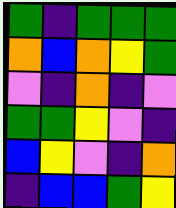[["green", "indigo", "green", "green", "green"], ["orange", "blue", "orange", "yellow", "green"], ["violet", "indigo", "orange", "indigo", "violet"], ["green", "green", "yellow", "violet", "indigo"], ["blue", "yellow", "violet", "indigo", "orange"], ["indigo", "blue", "blue", "green", "yellow"]]